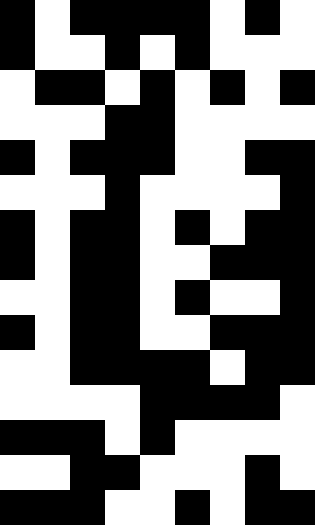[["black", "white", "black", "black", "black", "black", "white", "black", "white"], ["black", "white", "white", "black", "white", "black", "white", "white", "white"], ["white", "black", "black", "white", "black", "white", "black", "white", "black"], ["white", "white", "white", "black", "black", "white", "white", "white", "white"], ["black", "white", "black", "black", "black", "white", "white", "black", "black"], ["white", "white", "white", "black", "white", "white", "white", "white", "black"], ["black", "white", "black", "black", "white", "black", "white", "black", "black"], ["black", "white", "black", "black", "white", "white", "black", "black", "black"], ["white", "white", "black", "black", "white", "black", "white", "white", "black"], ["black", "white", "black", "black", "white", "white", "black", "black", "black"], ["white", "white", "black", "black", "black", "black", "white", "black", "black"], ["white", "white", "white", "white", "black", "black", "black", "black", "white"], ["black", "black", "black", "white", "black", "white", "white", "white", "white"], ["white", "white", "black", "black", "white", "white", "white", "black", "white"], ["black", "black", "black", "white", "white", "black", "white", "black", "black"]]